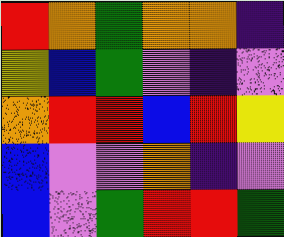[["red", "orange", "green", "orange", "orange", "indigo"], ["yellow", "blue", "green", "violet", "indigo", "violet"], ["orange", "red", "red", "blue", "red", "yellow"], ["blue", "violet", "violet", "orange", "indigo", "violet"], ["blue", "violet", "green", "red", "red", "green"]]